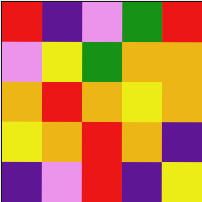[["red", "indigo", "violet", "green", "red"], ["violet", "yellow", "green", "orange", "orange"], ["orange", "red", "orange", "yellow", "orange"], ["yellow", "orange", "red", "orange", "indigo"], ["indigo", "violet", "red", "indigo", "yellow"]]